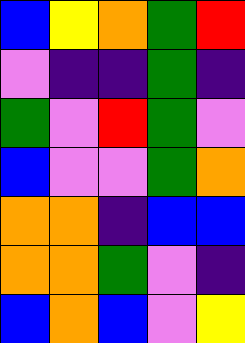[["blue", "yellow", "orange", "green", "red"], ["violet", "indigo", "indigo", "green", "indigo"], ["green", "violet", "red", "green", "violet"], ["blue", "violet", "violet", "green", "orange"], ["orange", "orange", "indigo", "blue", "blue"], ["orange", "orange", "green", "violet", "indigo"], ["blue", "orange", "blue", "violet", "yellow"]]